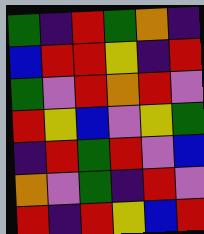[["green", "indigo", "red", "green", "orange", "indigo"], ["blue", "red", "red", "yellow", "indigo", "red"], ["green", "violet", "red", "orange", "red", "violet"], ["red", "yellow", "blue", "violet", "yellow", "green"], ["indigo", "red", "green", "red", "violet", "blue"], ["orange", "violet", "green", "indigo", "red", "violet"], ["red", "indigo", "red", "yellow", "blue", "red"]]